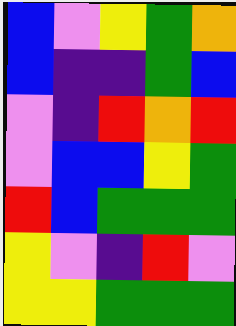[["blue", "violet", "yellow", "green", "orange"], ["blue", "indigo", "indigo", "green", "blue"], ["violet", "indigo", "red", "orange", "red"], ["violet", "blue", "blue", "yellow", "green"], ["red", "blue", "green", "green", "green"], ["yellow", "violet", "indigo", "red", "violet"], ["yellow", "yellow", "green", "green", "green"]]